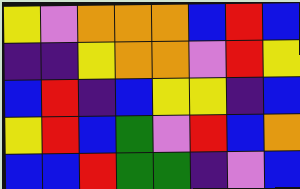[["yellow", "violet", "orange", "orange", "orange", "blue", "red", "blue"], ["indigo", "indigo", "yellow", "orange", "orange", "violet", "red", "yellow"], ["blue", "red", "indigo", "blue", "yellow", "yellow", "indigo", "blue"], ["yellow", "red", "blue", "green", "violet", "red", "blue", "orange"], ["blue", "blue", "red", "green", "green", "indigo", "violet", "blue"]]